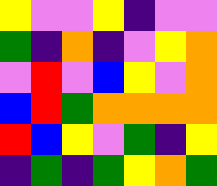[["yellow", "violet", "violet", "yellow", "indigo", "violet", "violet"], ["green", "indigo", "orange", "indigo", "violet", "yellow", "orange"], ["violet", "red", "violet", "blue", "yellow", "violet", "orange"], ["blue", "red", "green", "orange", "orange", "orange", "orange"], ["red", "blue", "yellow", "violet", "green", "indigo", "yellow"], ["indigo", "green", "indigo", "green", "yellow", "orange", "green"]]